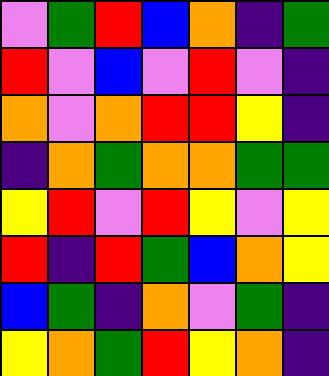[["violet", "green", "red", "blue", "orange", "indigo", "green"], ["red", "violet", "blue", "violet", "red", "violet", "indigo"], ["orange", "violet", "orange", "red", "red", "yellow", "indigo"], ["indigo", "orange", "green", "orange", "orange", "green", "green"], ["yellow", "red", "violet", "red", "yellow", "violet", "yellow"], ["red", "indigo", "red", "green", "blue", "orange", "yellow"], ["blue", "green", "indigo", "orange", "violet", "green", "indigo"], ["yellow", "orange", "green", "red", "yellow", "orange", "indigo"]]